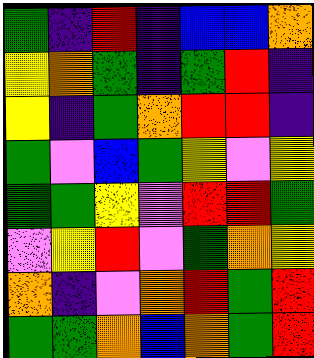[["green", "indigo", "red", "indigo", "blue", "blue", "orange"], ["yellow", "orange", "green", "indigo", "green", "red", "indigo"], ["yellow", "indigo", "green", "orange", "red", "red", "indigo"], ["green", "violet", "blue", "green", "yellow", "violet", "yellow"], ["green", "green", "yellow", "violet", "red", "red", "green"], ["violet", "yellow", "red", "violet", "green", "orange", "yellow"], ["orange", "indigo", "violet", "orange", "red", "green", "red"], ["green", "green", "orange", "blue", "orange", "green", "red"]]